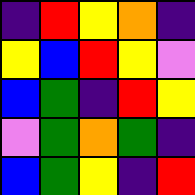[["indigo", "red", "yellow", "orange", "indigo"], ["yellow", "blue", "red", "yellow", "violet"], ["blue", "green", "indigo", "red", "yellow"], ["violet", "green", "orange", "green", "indigo"], ["blue", "green", "yellow", "indigo", "red"]]